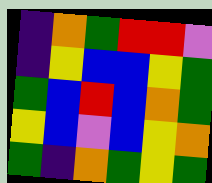[["indigo", "orange", "green", "red", "red", "violet"], ["indigo", "yellow", "blue", "blue", "yellow", "green"], ["green", "blue", "red", "blue", "orange", "green"], ["yellow", "blue", "violet", "blue", "yellow", "orange"], ["green", "indigo", "orange", "green", "yellow", "green"]]